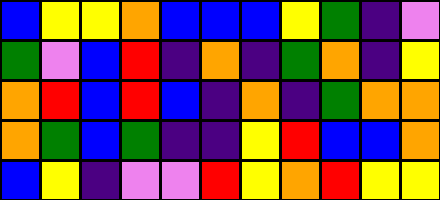[["blue", "yellow", "yellow", "orange", "blue", "blue", "blue", "yellow", "green", "indigo", "violet"], ["green", "violet", "blue", "red", "indigo", "orange", "indigo", "green", "orange", "indigo", "yellow"], ["orange", "red", "blue", "red", "blue", "indigo", "orange", "indigo", "green", "orange", "orange"], ["orange", "green", "blue", "green", "indigo", "indigo", "yellow", "red", "blue", "blue", "orange"], ["blue", "yellow", "indigo", "violet", "violet", "red", "yellow", "orange", "red", "yellow", "yellow"]]